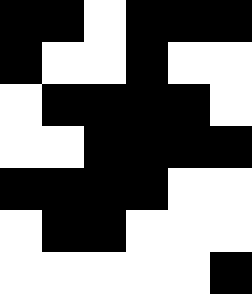[["black", "black", "white", "black", "black", "black"], ["black", "white", "white", "black", "white", "white"], ["white", "black", "black", "black", "black", "white"], ["white", "white", "black", "black", "black", "black"], ["black", "black", "black", "black", "white", "white"], ["white", "black", "black", "white", "white", "white"], ["white", "white", "white", "white", "white", "black"]]